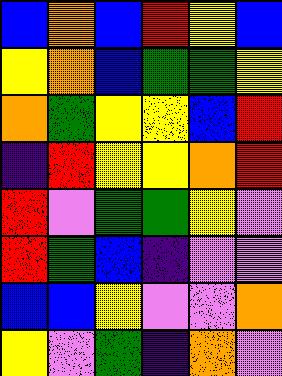[["blue", "orange", "blue", "red", "yellow", "blue"], ["yellow", "orange", "blue", "green", "green", "yellow"], ["orange", "green", "yellow", "yellow", "blue", "red"], ["indigo", "red", "yellow", "yellow", "orange", "red"], ["red", "violet", "green", "green", "yellow", "violet"], ["red", "green", "blue", "indigo", "violet", "violet"], ["blue", "blue", "yellow", "violet", "violet", "orange"], ["yellow", "violet", "green", "indigo", "orange", "violet"]]